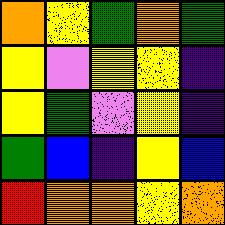[["orange", "yellow", "green", "orange", "green"], ["yellow", "violet", "yellow", "yellow", "indigo"], ["yellow", "green", "violet", "yellow", "indigo"], ["green", "blue", "indigo", "yellow", "blue"], ["red", "orange", "orange", "yellow", "orange"]]